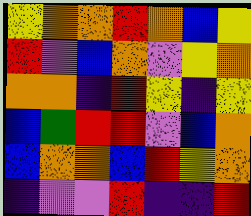[["yellow", "orange", "orange", "red", "orange", "blue", "yellow"], ["red", "violet", "blue", "orange", "violet", "yellow", "orange"], ["orange", "orange", "indigo", "red", "yellow", "indigo", "yellow"], ["blue", "green", "red", "red", "violet", "blue", "orange"], ["blue", "orange", "orange", "blue", "red", "yellow", "orange"], ["indigo", "violet", "violet", "red", "indigo", "indigo", "red"]]